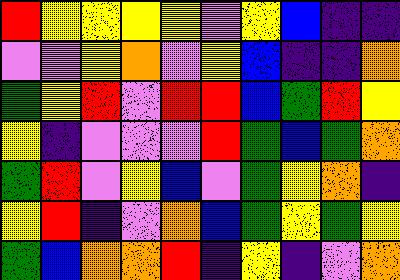[["red", "yellow", "yellow", "yellow", "yellow", "violet", "yellow", "blue", "indigo", "indigo"], ["violet", "violet", "yellow", "orange", "violet", "yellow", "blue", "indigo", "indigo", "orange"], ["green", "yellow", "red", "violet", "red", "red", "blue", "green", "red", "yellow"], ["yellow", "indigo", "violet", "violet", "violet", "red", "green", "blue", "green", "orange"], ["green", "red", "violet", "yellow", "blue", "violet", "green", "yellow", "orange", "indigo"], ["yellow", "red", "indigo", "violet", "orange", "blue", "green", "yellow", "green", "yellow"], ["green", "blue", "orange", "orange", "red", "indigo", "yellow", "indigo", "violet", "orange"]]